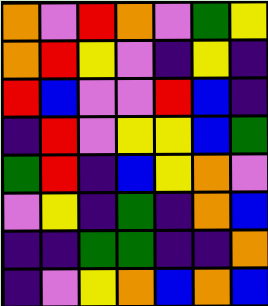[["orange", "violet", "red", "orange", "violet", "green", "yellow"], ["orange", "red", "yellow", "violet", "indigo", "yellow", "indigo"], ["red", "blue", "violet", "violet", "red", "blue", "indigo"], ["indigo", "red", "violet", "yellow", "yellow", "blue", "green"], ["green", "red", "indigo", "blue", "yellow", "orange", "violet"], ["violet", "yellow", "indigo", "green", "indigo", "orange", "blue"], ["indigo", "indigo", "green", "green", "indigo", "indigo", "orange"], ["indigo", "violet", "yellow", "orange", "blue", "orange", "blue"]]